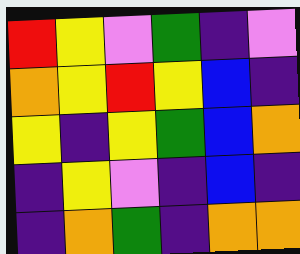[["red", "yellow", "violet", "green", "indigo", "violet"], ["orange", "yellow", "red", "yellow", "blue", "indigo"], ["yellow", "indigo", "yellow", "green", "blue", "orange"], ["indigo", "yellow", "violet", "indigo", "blue", "indigo"], ["indigo", "orange", "green", "indigo", "orange", "orange"]]